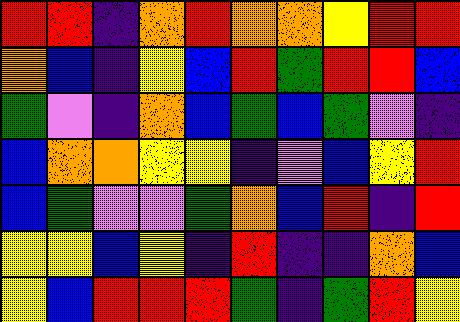[["red", "red", "indigo", "orange", "red", "orange", "orange", "yellow", "red", "red"], ["orange", "blue", "indigo", "yellow", "blue", "red", "green", "red", "red", "blue"], ["green", "violet", "indigo", "orange", "blue", "green", "blue", "green", "violet", "indigo"], ["blue", "orange", "orange", "yellow", "yellow", "indigo", "violet", "blue", "yellow", "red"], ["blue", "green", "violet", "violet", "green", "orange", "blue", "red", "indigo", "red"], ["yellow", "yellow", "blue", "yellow", "indigo", "red", "indigo", "indigo", "orange", "blue"], ["yellow", "blue", "red", "red", "red", "green", "indigo", "green", "red", "yellow"]]